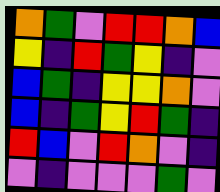[["orange", "green", "violet", "red", "red", "orange", "blue"], ["yellow", "indigo", "red", "green", "yellow", "indigo", "violet"], ["blue", "green", "indigo", "yellow", "yellow", "orange", "violet"], ["blue", "indigo", "green", "yellow", "red", "green", "indigo"], ["red", "blue", "violet", "red", "orange", "violet", "indigo"], ["violet", "indigo", "violet", "violet", "violet", "green", "violet"]]